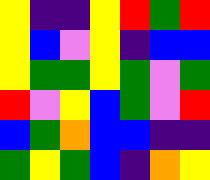[["yellow", "indigo", "indigo", "yellow", "red", "green", "red"], ["yellow", "blue", "violet", "yellow", "indigo", "blue", "blue"], ["yellow", "green", "green", "yellow", "green", "violet", "green"], ["red", "violet", "yellow", "blue", "green", "violet", "red"], ["blue", "green", "orange", "blue", "blue", "indigo", "indigo"], ["green", "yellow", "green", "blue", "indigo", "orange", "yellow"]]